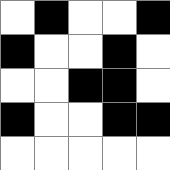[["white", "black", "white", "white", "black"], ["black", "white", "white", "black", "white"], ["white", "white", "black", "black", "white"], ["black", "white", "white", "black", "black"], ["white", "white", "white", "white", "white"]]